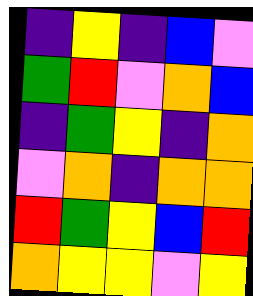[["indigo", "yellow", "indigo", "blue", "violet"], ["green", "red", "violet", "orange", "blue"], ["indigo", "green", "yellow", "indigo", "orange"], ["violet", "orange", "indigo", "orange", "orange"], ["red", "green", "yellow", "blue", "red"], ["orange", "yellow", "yellow", "violet", "yellow"]]